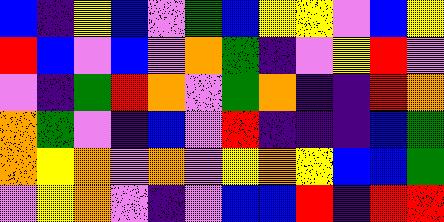[["blue", "indigo", "yellow", "blue", "violet", "green", "blue", "yellow", "yellow", "violet", "blue", "yellow"], ["red", "blue", "violet", "blue", "violet", "orange", "green", "indigo", "violet", "yellow", "red", "violet"], ["violet", "indigo", "green", "red", "orange", "violet", "green", "orange", "indigo", "indigo", "red", "orange"], ["orange", "green", "violet", "indigo", "blue", "violet", "red", "indigo", "indigo", "indigo", "blue", "green"], ["orange", "yellow", "orange", "violet", "orange", "violet", "yellow", "orange", "yellow", "blue", "blue", "green"], ["violet", "yellow", "orange", "violet", "indigo", "violet", "blue", "blue", "red", "indigo", "red", "red"]]